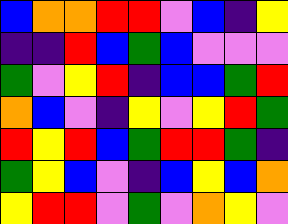[["blue", "orange", "orange", "red", "red", "violet", "blue", "indigo", "yellow"], ["indigo", "indigo", "red", "blue", "green", "blue", "violet", "violet", "violet"], ["green", "violet", "yellow", "red", "indigo", "blue", "blue", "green", "red"], ["orange", "blue", "violet", "indigo", "yellow", "violet", "yellow", "red", "green"], ["red", "yellow", "red", "blue", "green", "red", "red", "green", "indigo"], ["green", "yellow", "blue", "violet", "indigo", "blue", "yellow", "blue", "orange"], ["yellow", "red", "red", "violet", "green", "violet", "orange", "yellow", "violet"]]